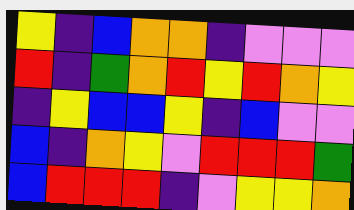[["yellow", "indigo", "blue", "orange", "orange", "indigo", "violet", "violet", "violet"], ["red", "indigo", "green", "orange", "red", "yellow", "red", "orange", "yellow"], ["indigo", "yellow", "blue", "blue", "yellow", "indigo", "blue", "violet", "violet"], ["blue", "indigo", "orange", "yellow", "violet", "red", "red", "red", "green"], ["blue", "red", "red", "red", "indigo", "violet", "yellow", "yellow", "orange"]]